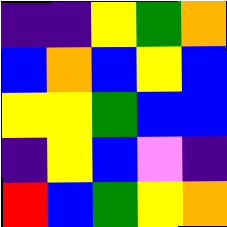[["indigo", "indigo", "yellow", "green", "orange"], ["blue", "orange", "blue", "yellow", "blue"], ["yellow", "yellow", "green", "blue", "blue"], ["indigo", "yellow", "blue", "violet", "indigo"], ["red", "blue", "green", "yellow", "orange"]]